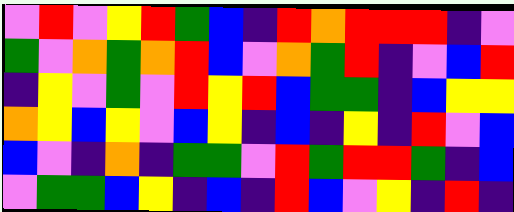[["violet", "red", "violet", "yellow", "red", "green", "blue", "indigo", "red", "orange", "red", "red", "red", "indigo", "violet"], ["green", "violet", "orange", "green", "orange", "red", "blue", "violet", "orange", "green", "red", "indigo", "violet", "blue", "red"], ["indigo", "yellow", "violet", "green", "violet", "red", "yellow", "red", "blue", "green", "green", "indigo", "blue", "yellow", "yellow"], ["orange", "yellow", "blue", "yellow", "violet", "blue", "yellow", "indigo", "blue", "indigo", "yellow", "indigo", "red", "violet", "blue"], ["blue", "violet", "indigo", "orange", "indigo", "green", "green", "violet", "red", "green", "red", "red", "green", "indigo", "blue"], ["violet", "green", "green", "blue", "yellow", "indigo", "blue", "indigo", "red", "blue", "violet", "yellow", "indigo", "red", "indigo"]]